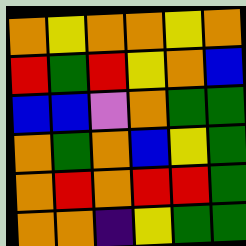[["orange", "yellow", "orange", "orange", "yellow", "orange"], ["red", "green", "red", "yellow", "orange", "blue"], ["blue", "blue", "violet", "orange", "green", "green"], ["orange", "green", "orange", "blue", "yellow", "green"], ["orange", "red", "orange", "red", "red", "green"], ["orange", "orange", "indigo", "yellow", "green", "green"]]